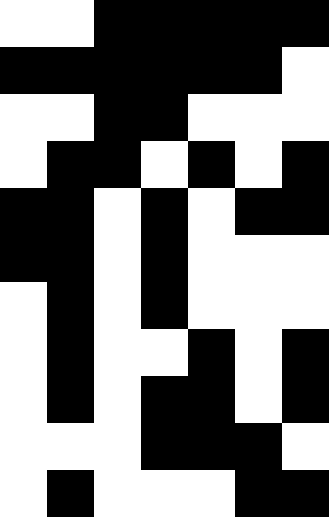[["white", "white", "black", "black", "black", "black", "black"], ["black", "black", "black", "black", "black", "black", "white"], ["white", "white", "black", "black", "white", "white", "white"], ["white", "black", "black", "white", "black", "white", "black"], ["black", "black", "white", "black", "white", "black", "black"], ["black", "black", "white", "black", "white", "white", "white"], ["white", "black", "white", "black", "white", "white", "white"], ["white", "black", "white", "white", "black", "white", "black"], ["white", "black", "white", "black", "black", "white", "black"], ["white", "white", "white", "black", "black", "black", "white"], ["white", "black", "white", "white", "white", "black", "black"]]